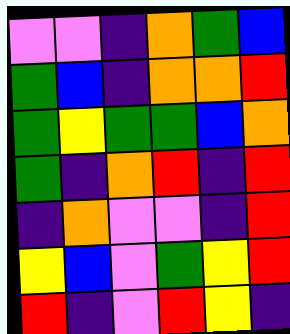[["violet", "violet", "indigo", "orange", "green", "blue"], ["green", "blue", "indigo", "orange", "orange", "red"], ["green", "yellow", "green", "green", "blue", "orange"], ["green", "indigo", "orange", "red", "indigo", "red"], ["indigo", "orange", "violet", "violet", "indigo", "red"], ["yellow", "blue", "violet", "green", "yellow", "red"], ["red", "indigo", "violet", "red", "yellow", "indigo"]]